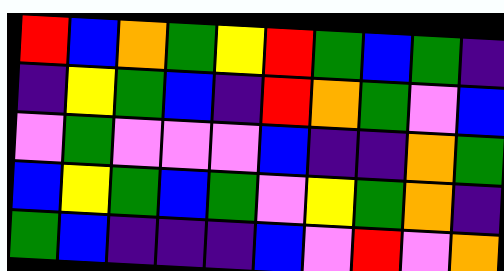[["red", "blue", "orange", "green", "yellow", "red", "green", "blue", "green", "indigo"], ["indigo", "yellow", "green", "blue", "indigo", "red", "orange", "green", "violet", "blue"], ["violet", "green", "violet", "violet", "violet", "blue", "indigo", "indigo", "orange", "green"], ["blue", "yellow", "green", "blue", "green", "violet", "yellow", "green", "orange", "indigo"], ["green", "blue", "indigo", "indigo", "indigo", "blue", "violet", "red", "violet", "orange"]]